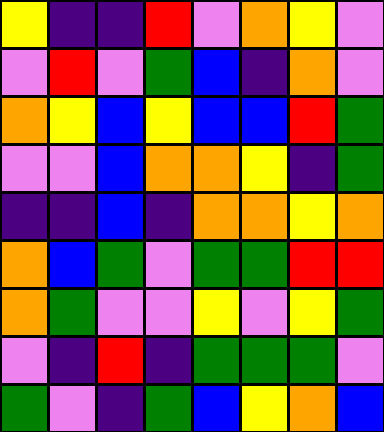[["yellow", "indigo", "indigo", "red", "violet", "orange", "yellow", "violet"], ["violet", "red", "violet", "green", "blue", "indigo", "orange", "violet"], ["orange", "yellow", "blue", "yellow", "blue", "blue", "red", "green"], ["violet", "violet", "blue", "orange", "orange", "yellow", "indigo", "green"], ["indigo", "indigo", "blue", "indigo", "orange", "orange", "yellow", "orange"], ["orange", "blue", "green", "violet", "green", "green", "red", "red"], ["orange", "green", "violet", "violet", "yellow", "violet", "yellow", "green"], ["violet", "indigo", "red", "indigo", "green", "green", "green", "violet"], ["green", "violet", "indigo", "green", "blue", "yellow", "orange", "blue"]]